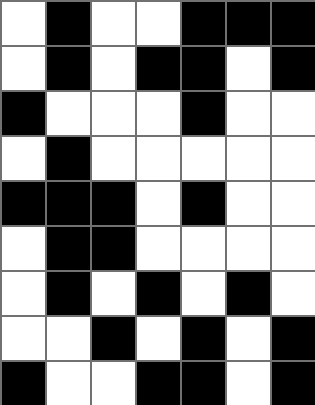[["white", "black", "white", "white", "black", "black", "black"], ["white", "black", "white", "black", "black", "white", "black"], ["black", "white", "white", "white", "black", "white", "white"], ["white", "black", "white", "white", "white", "white", "white"], ["black", "black", "black", "white", "black", "white", "white"], ["white", "black", "black", "white", "white", "white", "white"], ["white", "black", "white", "black", "white", "black", "white"], ["white", "white", "black", "white", "black", "white", "black"], ["black", "white", "white", "black", "black", "white", "black"]]